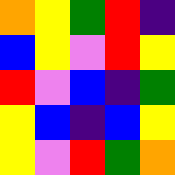[["orange", "yellow", "green", "red", "indigo"], ["blue", "yellow", "violet", "red", "yellow"], ["red", "violet", "blue", "indigo", "green"], ["yellow", "blue", "indigo", "blue", "yellow"], ["yellow", "violet", "red", "green", "orange"]]